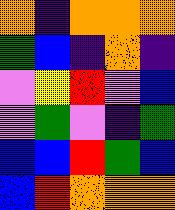[["orange", "indigo", "orange", "orange", "orange"], ["green", "blue", "indigo", "orange", "indigo"], ["violet", "yellow", "red", "violet", "blue"], ["violet", "green", "violet", "indigo", "green"], ["blue", "blue", "red", "green", "blue"], ["blue", "red", "orange", "orange", "orange"]]